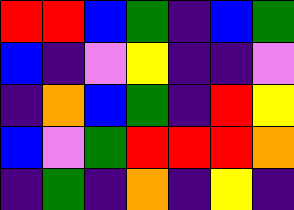[["red", "red", "blue", "green", "indigo", "blue", "green"], ["blue", "indigo", "violet", "yellow", "indigo", "indigo", "violet"], ["indigo", "orange", "blue", "green", "indigo", "red", "yellow"], ["blue", "violet", "green", "red", "red", "red", "orange"], ["indigo", "green", "indigo", "orange", "indigo", "yellow", "indigo"]]